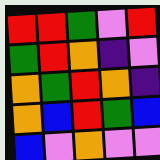[["red", "red", "green", "violet", "red"], ["green", "red", "orange", "indigo", "violet"], ["orange", "green", "red", "orange", "indigo"], ["orange", "blue", "red", "green", "blue"], ["blue", "violet", "orange", "violet", "violet"]]